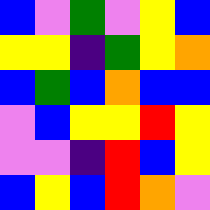[["blue", "violet", "green", "violet", "yellow", "blue"], ["yellow", "yellow", "indigo", "green", "yellow", "orange"], ["blue", "green", "blue", "orange", "blue", "blue"], ["violet", "blue", "yellow", "yellow", "red", "yellow"], ["violet", "violet", "indigo", "red", "blue", "yellow"], ["blue", "yellow", "blue", "red", "orange", "violet"]]